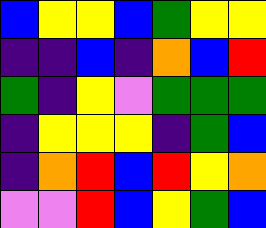[["blue", "yellow", "yellow", "blue", "green", "yellow", "yellow"], ["indigo", "indigo", "blue", "indigo", "orange", "blue", "red"], ["green", "indigo", "yellow", "violet", "green", "green", "green"], ["indigo", "yellow", "yellow", "yellow", "indigo", "green", "blue"], ["indigo", "orange", "red", "blue", "red", "yellow", "orange"], ["violet", "violet", "red", "blue", "yellow", "green", "blue"]]